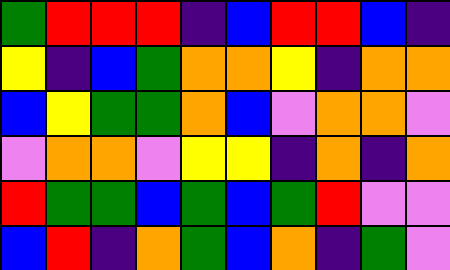[["green", "red", "red", "red", "indigo", "blue", "red", "red", "blue", "indigo"], ["yellow", "indigo", "blue", "green", "orange", "orange", "yellow", "indigo", "orange", "orange"], ["blue", "yellow", "green", "green", "orange", "blue", "violet", "orange", "orange", "violet"], ["violet", "orange", "orange", "violet", "yellow", "yellow", "indigo", "orange", "indigo", "orange"], ["red", "green", "green", "blue", "green", "blue", "green", "red", "violet", "violet"], ["blue", "red", "indigo", "orange", "green", "blue", "orange", "indigo", "green", "violet"]]